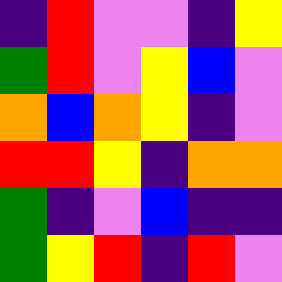[["indigo", "red", "violet", "violet", "indigo", "yellow"], ["green", "red", "violet", "yellow", "blue", "violet"], ["orange", "blue", "orange", "yellow", "indigo", "violet"], ["red", "red", "yellow", "indigo", "orange", "orange"], ["green", "indigo", "violet", "blue", "indigo", "indigo"], ["green", "yellow", "red", "indigo", "red", "violet"]]